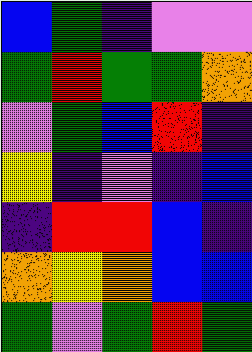[["blue", "green", "indigo", "violet", "violet"], ["green", "red", "green", "green", "orange"], ["violet", "green", "blue", "red", "indigo"], ["yellow", "indigo", "violet", "indigo", "blue"], ["indigo", "red", "red", "blue", "indigo"], ["orange", "yellow", "orange", "blue", "blue"], ["green", "violet", "green", "red", "green"]]